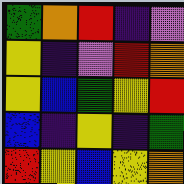[["green", "orange", "red", "indigo", "violet"], ["yellow", "indigo", "violet", "red", "orange"], ["yellow", "blue", "green", "yellow", "red"], ["blue", "indigo", "yellow", "indigo", "green"], ["red", "yellow", "blue", "yellow", "orange"]]